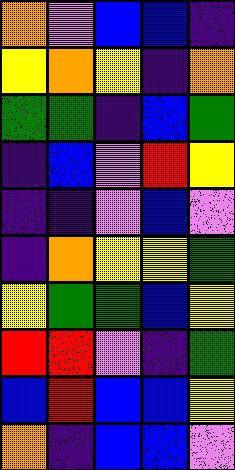[["orange", "violet", "blue", "blue", "indigo"], ["yellow", "orange", "yellow", "indigo", "orange"], ["green", "green", "indigo", "blue", "green"], ["indigo", "blue", "violet", "red", "yellow"], ["indigo", "indigo", "violet", "blue", "violet"], ["indigo", "orange", "yellow", "yellow", "green"], ["yellow", "green", "green", "blue", "yellow"], ["red", "red", "violet", "indigo", "green"], ["blue", "red", "blue", "blue", "yellow"], ["orange", "indigo", "blue", "blue", "violet"]]